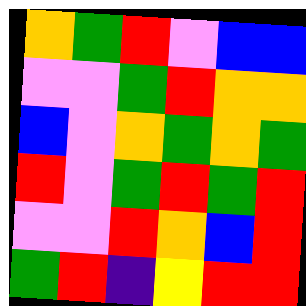[["orange", "green", "red", "violet", "blue", "blue"], ["violet", "violet", "green", "red", "orange", "orange"], ["blue", "violet", "orange", "green", "orange", "green"], ["red", "violet", "green", "red", "green", "red"], ["violet", "violet", "red", "orange", "blue", "red"], ["green", "red", "indigo", "yellow", "red", "red"]]